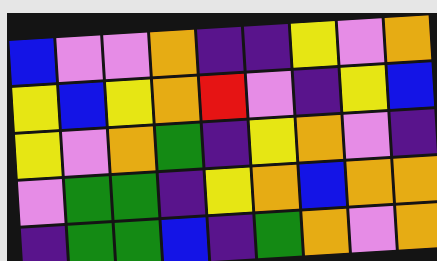[["blue", "violet", "violet", "orange", "indigo", "indigo", "yellow", "violet", "orange"], ["yellow", "blue", "yellow", "orange", "red", "violet", "indigo", "yellow", "blue"], ["yellow", "violet", "orange", "green", "indigo", "yellow", "orange", "violet", "indigo"], ["violet", "green", "green", "indigo", "yellow", "orange", "blue", "orange", "orange"], ["indigo", "green", "green", "blue", "indigo", "green", "orange", "violet", "orange"]]